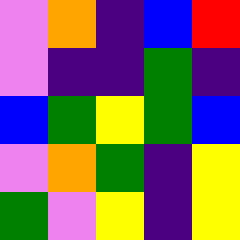[["violet", "orange", "indigo", "blue", "red"], ["violet", "indigo", "indigo", "green", "indigo"], ["blue", "green", "yellow", "green", "blue"], ["violet", "orange", "green", "indigo", "yellow"], ["green", "violet", "yellow", "indigo", "yellow"]]